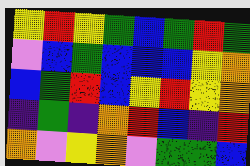[["yellow", "red", "yellow", "green", "blue", "green", "red", "green"], ["violet", "blue", "green", "blue", "blue", "blue", "yellow", "orange"], ["blue", "green", "red", "blue", "yellow", "red", "yellow", "orange"], ["indigo", "green", "indigo", "orange", "red", "blue", "indigo", "red"], ["orange", "violet", "yellow", "orange", "violet", "green", "green", "blue"]]